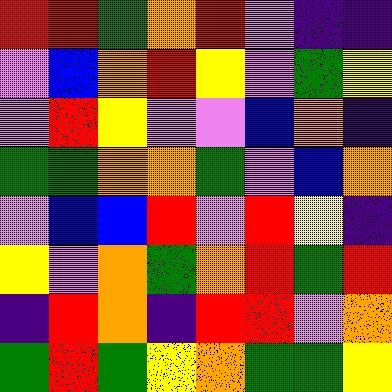[["red", "red", "green", "orange", "red", "violet", "indigo", "indigo"], ["violet", "blue", "orange", "red", "yellow", "violet", "green", "yellow"], ["violet", "red", "yellow", "violet", "violet", "blue", "orange", "indigo"], ["green", "green", "orange", "orange", "green", "violet", "blue", "orange"], ["violet", "blue", "blue", "red", "violet", "red", "yellow", "indigo"], ["yellow", "violet", "orange", "green", "orange", "red", "green", "red"], ["indigo", "red", "orange", "indigo", "red", "red", "violet", "orange"], ["green", "red", "green", "yellow", "orange", "green", "green", "yellow"]]